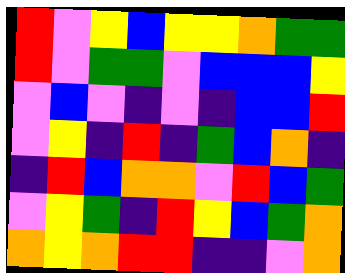[["red", "violet", "yellow", "blue", "yellow", "yellow", "orange", "green", "green"], ["red", "violet", "green", "green", "violet", "blue", "blue", "blue", "yellow"], ["violet", "blue", "violet", "indigo", "violet", "indigo", "blue", "blue", "red"], ["violet", "yellow", "indigo", "red", "indigo", "green", "blue", "orange", "indigo"], ["indigo", "red", "blue", "orange", "orange", "violet", "red", "blue", "green"], ["violet", "yellow", "green", "indigo", "red", "yellow", "blue", "green", "orange"], ["orange", "yellow", "orange", "red", "red", "indigo", "indigo", "violet", "orange"]]